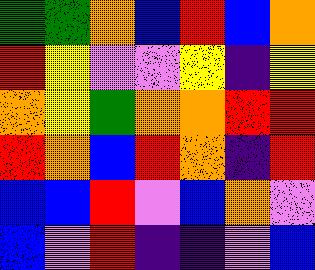[["green", "green", "orange", "blue", "red", "blue", "orange"], ["red", "yellow", "violet", "violet", "yellow", "indigo", "yellow"], ["orange", "yellow", "green", "orange", "orange", "red", "red"], ["red", "orange", "blue", "red", "orange", "indigo", "red"], ["blue", "blue", "red", "violet", "blue", "orange", "violet"], ["blue", "violet", "red", "indigo", "indigo", "violet", "blue"]]